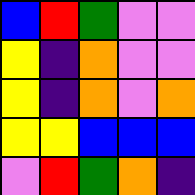[["blue", "red", "green", "violet", "violet"], ["yellow", "indigo", "orange", "violet", "violet"], ["yellow", "indigo", "orange", "violet", "orange"], ["yellow", "yellow", "blue", "blue", "blue"], ["violet", "red", "green", "orange", "indigo"]]